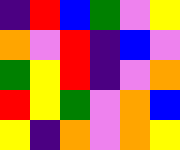[["indigo", "red", "blue", "green", "violet", "yellow"], ["orange", "violet", "red", "indigo", "blue", "violet"], ["green", "yellow", "red", "indigo", "violet", "orange"], ["red", "yellow", "green", "violet", "orange", "blue"], ["yellow", "indigo", "orange", "violet", "orange", "yellow"]]